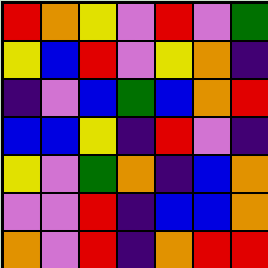[["red", "orange", "yellow", "violet", "red", "violet", "green"], ["yellow", "blue", "red", "violet", "yellow", "orange", "indigo"], ["indigo", "violet", "blue", "green", "blue", "orange", "red"], ["blue", "blue", "yellow", "indigo", "red", "violet", "indigo"], ["yellow", "violet", "green", "orange", "indigo", "blue", "orange"], ["violet", "violet", "red", "indigo", "blue", "blue", "orange"], ["orange", "violet", "red", "indigo", "orange", "red", "red"]]